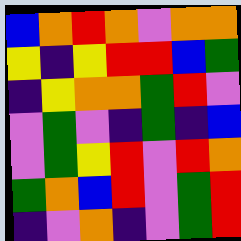[["blue", "orange", "red", "orange", "violet", "orange", "orange"], ["yellow", "indigo", "yellow", "red", "red", "blue", "green"], ["indigo", "yellow", "orange", "orange", "green", "red", "violet"], ["violet", "green", "violet", "indigo", "green", "indigo", "blue"], ["violet", "green", "yellow", "red", "violet", "red", "orange"], ["green", "orange", "blue", "red", "violet", "green", "red"], ["indigo", "violet", "orange", "indigo", "violet", "green", "red"]]